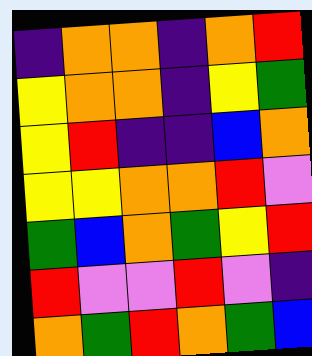[["indigo", "orange", "orange", "indigo", "orange", "red"], ["yellow", "orange", "orange", "indigo", "yellow", "green"], ["yellow", "red", "indigo", "indigo", "blue", "orange"], ["yellow", "yellow", "orange", "orange", "red", "violet"], ["green", "blue", "orange", "green", "yellow", "red"], ["red", "violet", "violet", "red", "violet", "indigo"], ["orange", "green", "red", "orange", "green", "blue"]]